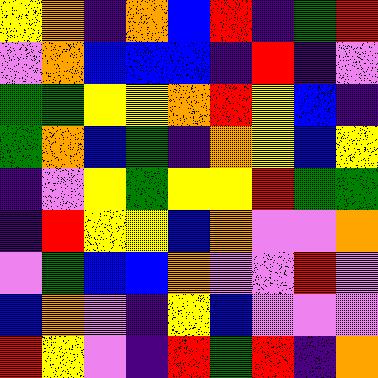[["yellow", "orange", "indigo", "orange", "blue", "red", "indigo", "green", "red"], ["violet", "orange", "blue", "blue", "blue", "indigo", "red", "indigo", "violet"], ["green", "green", "yellow", "yellow", "orange", "red", "yellow", "blue", "indigo"], ["green", "orange", "blue", "green", "indigo", "orange", "yellow", "blue", "yellow"], ["indigo", "violet", "yellow", "green", "yellow", "yellow", "red", "green", "green"], ["indigo", "red", "yellow", "yellow", "blue", "orange", "violet", "violet", "orange"], ["violet", "green", "blue", "blue", "orange", "violet", "violet", "red", "violet"], ["blue", "orange", "violet", "indigo", "yellow", "blue", "violet", "violet", "violet"], ["red", "yellow", "violet", "indigo", "red", "green", "red", "indigo", "orange"]]